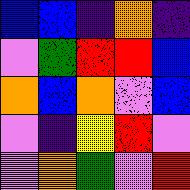[["blue", "blue", "indigo", "orange", "indigo"], ["violet", "green", "red", "red", "blue"], ["orange", "blue", "orange", "violet", "blue"], ["violet", "indigo", "yellow", "red", "violet"], ["violet", "orange", "green", "violet", "red"]]